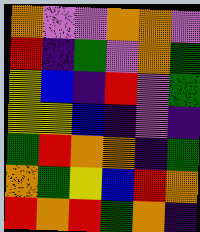[["orange", "violet", "violet", "orange", "orange", "violet"], ["red", "indigo", "green", "violet", "orange", "green"], ["yellow", "blue", "indigo", "red", "violet", "green"], ["yellow", "yellow", "blue", "indigo", "violet", "indigo"], ["green", "red", "orange", "orange", "indigo", "green"], ["orange", "green", "yellow", "blue", "red", "orange"], ["red", "orange", "red", "green", "orange", "indigo"]]